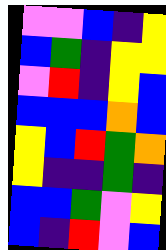[["violet", "violet", "blue", "indigo", "yellow"], ["blue", "green", "indigo", "yellow", "yellow"], ["violet", "red", "indigo", "yellow", "blue"], ["blue", "blue", "blue", "orange", "blue"], ["yellow", "blue", "red", "green", "orange"], ["yellow", "indigo", "indigo", "green", "indigo"], ["blue", "blue", "green", "violet", "yellow"], ["blue", "indigo", "red", "violet", "blue"]]